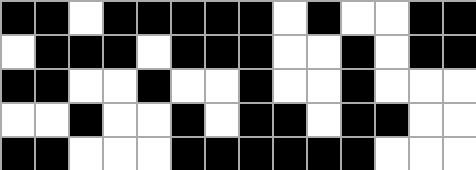[["black", "black", "white", "black", "black", "black", "black", "black", "white", "black", "white", "white", "black", "black"], ["white", "black", "black", "black", "white", "black", "black", "black", "white", "white", "black", "white", "black", "black"], ["black", "black", "white", "white", "black", "white", "white", "black", "white", "white", "black", "white", "white", "white"], ["white", "white", "black", "white", "white", "black", "white", "black", "black", "white", "black", "black", "white", "white"], ["black", "black", "white", "white", "white", "black", "black", "black", "black", "black", "black", "white", "white", "white"]]